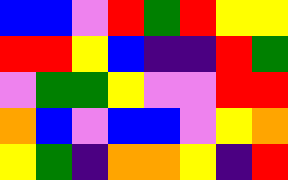[["blue", "blue", "violet", "red", "green", "red", "yellow", "yellow"], ["red", "red", "yellow", "blue", "indigo", "indigo", "red", "green"], ["violet", "green", "green", "yellow", "violet", "violet", "red", "red"], ["orange", "blue", "violet", "blue", "blue", "violet", "yellow", "orange"], ["yellow", "green", "indigo", "orange", "orange", "yellow", "indigo", "red"]]